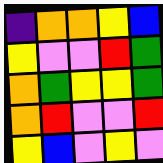[["indigo", "orange", "orange", "yellow", "blue"], ["yellow", "violet", "violet", "red", "green"], ["orange", "green", "yellow", "yellow", "green"], ["orange", "red", "violet", "violet", "red"], ["yellow", "blue", "violet", "yellow", "violet"]]